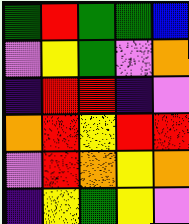[["green", "red", "green", "green", "blue"], ["violet", "yellow", "green", "violet", "orange"], ["indigo", "red", "red", "indigo", "violet"], ["orange", "red", "yellow", "red", "red"], ["violet", "red", "orange", "yellow", "orange"], ["indigo", "yellow", "green", "yellow", "violet"]]